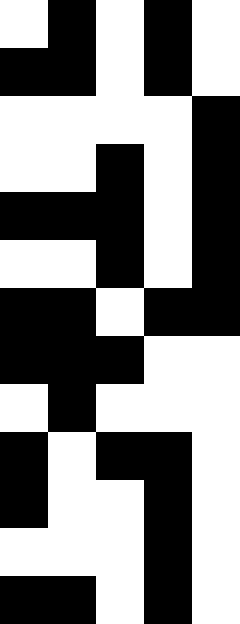[["white", "black", "white", "black", "white"], ["black", "black", "white", "black", "white"], ["white", "white", "white", "white", "black"], ["white", "white", "black", "white", "black"], ["black", "black", "black", "white", "black"], ["white", "white", "black", "white", "black"], ["black", "black", "white", "black", "black"], ["black", "black", "black", "white", "white"], ["white", "black", "white", "white", "white"], ["black", "white", "black", "black", "white"], ["black", "white", "white", "black", "white"], ["white", "white", "white", "black", "white"], ["black", "black", "white", "black", "white"]]